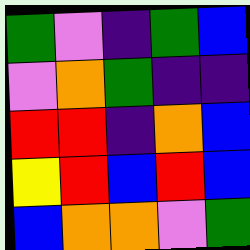[["green", "violet", "indigo", "green", "blue"], ["violet", "orange", "green", "indigo", "indigo"], ["red", "red", "indigo", "orange", "blue"], ["yellow", "red", "blue", "red", "blue"], ["blue", "orange", "orange", "violet", "green"]]